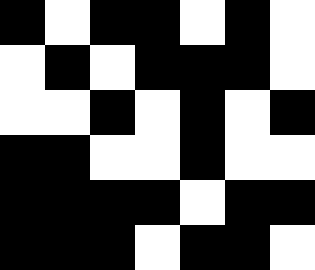[["black", "white", "black", "black", "white", "black", "white"], ["white", "black", "white", "black", "black", "black", "white"], ["white", "white", "black", "white", "black", "white", "black"], ["black", "black", "white", "white", "black", "white", "white"], ["black", "black", "black", "black", "white", "black", "black"], ["black", "black", "black", "white", "black", "black", "white"]]